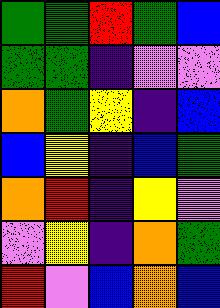[["green", "green", "red", "green", "blue"], ["green", "green", "indigo", "violet", "violet"], ["orange", "green", "yellow", "indigo", "blue"], ["blue", "yellow", "indigo", "blue", "green"], ["orange", "red", "indigo", "yellow", "violet"], ["violet", "yellow", "indigo", "orange", "green"], ["red", "violet", "blue", "orange", "blue"]]